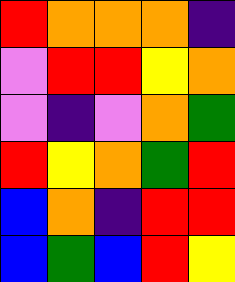[["red", "orange", "orange", "orange", "indigo"], ["violet", "red", "red", "yellow", "orange"], ["violet", "indigo", "violet", "orange", "green"], ["red", "yellow", "orange", "green", "red"], ["blue", "orange", "indigo", "red", "red"], ["blue", "green", "blue", "red", "yellow"]]